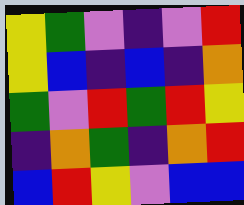[["yellow", "green", "violet", "indigo", "violet", "red"], ["yellow", "blue", "indigo", "blue", "indigo", "orange"], ["green", "violet", "red", "green", "red", "yellow"], ["indigo", "orange", "green", "indigo", "orange", "red"], ["blue", "red", "yellow", "violet", "blue", "blue"]]